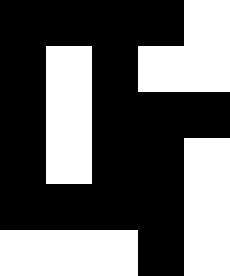[["black", "black", "black", "black", "white"], ["black", "white", "black", "white", "white"], ["black", "white", "black", "black", "black"], ["black", "white", "black", "black", "white"], ["black", "black", "black", "black", "white"], ["white", "white", "white", "black", "white"]]